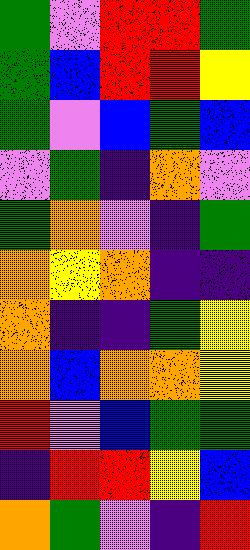[["green", "violet", "red", "red", "green"], ["green", "blue", "red", "red", "yellow"], ["green", "violet", "blue", "green", "blue"], ["violet", "green", "indigo", "orange", "violet"], ["green", "orange", "violet", "indigo", "green"], ["orange", "yellow", "orange", "indigo", "indigo"], ["orange", "indigo", "indigo", "green", "yellow"], ["orange", "blue", "orange", "orange", "yellow"], ["red", "violet", "blue", "green", "green"], ["indigo", "red", "red", "yellow", "blue"], ["orange", "green", "violet", "indigo", "red"]]